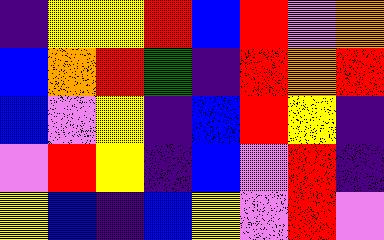[["indigo", "yellow", "yellow", "red", "blue", "red", "violet", "orange"], ["blue", "orange", "red", "green", "indigo", "red", "orange", "red"], ["blue", "violet", "yellow", "indigo", "blue", "red", "yellow", "indigo"], ["violet", "red", "yellow", "indigo", "blue", "violet", "red", "indigo"], ["yellow", "blue", "indigo", "blue", "yellow", "violet", "red", "violet"]]